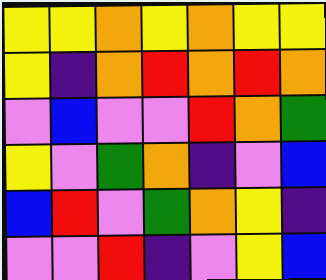[["yellow", "yellow", "orange", "yellow", "orange", "yellow", "yellow"], ["yellow", "indigo", "orange", "red", "orange", "red", "orange"], ["violet", "blue", "violet", "violet", "red", "orange", "green"], ["yellow", "violet", "green", "orange", "indigo", "violet", "blue"], ["blue", "red", "violet", "green", "orange", "yellow", "indigo"], ["violet", "violet", "red", "indigo", "violet", "yellow", "blue"]]